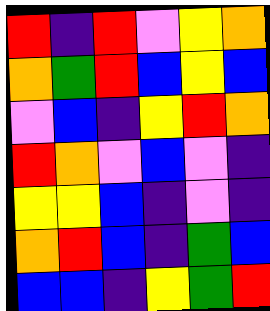[["red", "indigo", "red", "violet", "yellow", "orange"], ["orange", "green", "red", "blue", "yellow", "blue"], ["violet", "blue", "indigo", "yellow", "red", "orange"], ["red", "orange", "violet", "blue", "violet", "indigo"], ["yellow", "yellow", "blue", "indigo", "violet", "indigo"], ["orange", "red", "blue", "indigo", "green", "blue"], ["blue", "blue", "indigo", "yellow", "green", "red"]]